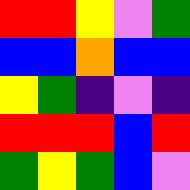[["red", "red", "yellow", "violet", "green"], ["blue", "blue", "orange", "blue", "blue"], ["yellow", "green", "indigo", "violet", "indigo"], ["red", "red", "red", "blue", "red"], ["green", "yellow", "green", "blue", "violet"]]